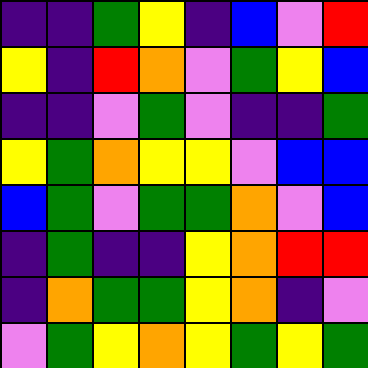[["indigo", "indigo", "green", "yellow", "indigo", "blue", "violet", "red"], ["yellow", "indigo", "red", "orange", "violet", "green", "yellow", "blue"], ["indigo", "indigo", "violet", "green", "violet", "indigo", "indigo", "green"], ["yellow", "green", "orange", "yellow", "yellow", "violet", "blue", "blue"], ["blue", "green", "violet", "green", "green", "orange", "violet", "blue"], ["indigo", "green", "indigo", "indigo", "yellow", "orange", "red", "red"], ["indigo", "orange", "green", "green", "yellow", "orange", "indigo", "violet"], ["violet", "green", "yellow", "orange", "yellow", "green", "yellow", "green"]]